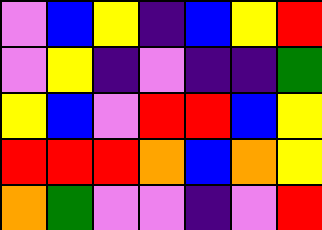[["violet", "blue", "yellow", "indigo", "blue", "yellow", "red"], ["violet", "yellow", "indigo", "violet", "indigo", "indigo", "green"], ["yellow", "blue", "violet", "red", "red", "blue", "yellow"], ["red", "red", "red", "orange", "blue", "orange", "yellow"], ["orange", "green", "violet", "violet", "indigo", "violet", "red"]]